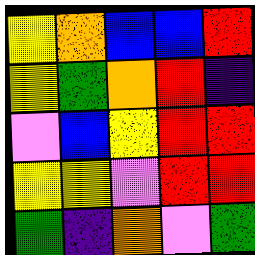[["yellow", "orange", "blue", "blue", "red"], ["yellow", "green", "orange", "red", "indigo"], ["violet", "blue", "yellow", "red", "red"], ["yellow", "yellow", "violet", "red", "red"], ["green", "indigo", "orange", "violet", "green"]]